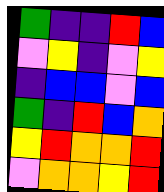[["green", "indigo", "indigo", "red", "blue"], ["violet", "yellow", "indigo", "violet", "yellow"], ["indigo", "blue", "blue", "violet", "blue"], ["green", "indigo", "red", "blue", "orange"], ["yellow", "red", "orange", "orange", "red"], ["violet", "orange", "orange", "yellow", "red"]]